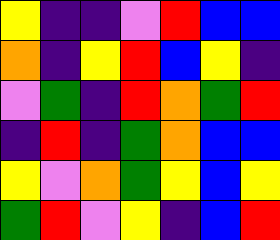[["yellow", "indigo", "indigo", "violet", "red", "blue", "blue"], ["orange", "indigo", "yellow", "red", "blue", "yellow", "indigo"], ["violet", "green", "indigo", "red", "orange", "green", "red"], ["indigo", "red", "indigo", "green", "orange", "blue", "blue"], ["yellow", "violet", "orange", "green", "yellow", "blue", "yellow"], ["green", "red", "violet", "yellow", "indigo", "blue", "red"]]